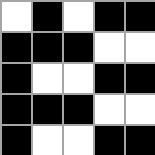[["white", "black", "white", "black", "black"], ["black", "black", "black", "white", "white"], ["black", "white", "white", "black", "black"], ["black", "black", "black", "white", "white"], ["black", "white", "white", "black", "black"]]